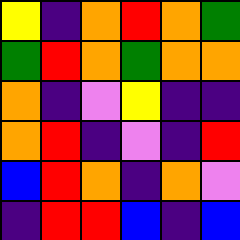[["yellow", "indigo", "orange", "red", "orange", "green"], ["green", "red", "orange", "green", "orange", "orange"], ["orange", "indigo", "violet", "yellow", "indigo", "indigo"], ["orange", "red", "indigo", "violet", "indigo", "red"], ["blue", "red", "orange", "indigo", "orange", "violet"], ["indigo", "red", "red", "blue", "indigo", "blue"]]